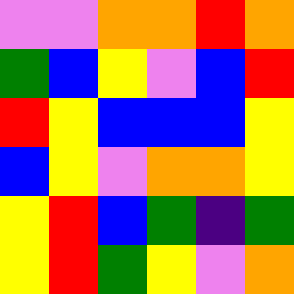[["violet", "violet", "orange", "orange", "red", "orange"], ["green", "blue", "yellow", "violet", "blue", "red"], ["red", "yellow", "blue", "blue", "blue", "yellow"], ["blue", "yellow", "violet", "orange", "orange", "yellow"], ["yellow", "red", "blue", "green", "indigo", "green"], ["yellow", "red", "green", "yellow", "violet", "orange"]]